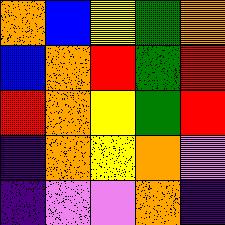[["orange", "blue", "yellow", "green", "orange"], ["blue", "orange", "red", "green", "red"], ["red", "orange", "yellow", "green", "red"], ["indigo", "orange", "yellow", "orange", "violet"], ["indigo", "violet", "violet", "orange", "indigo"]]